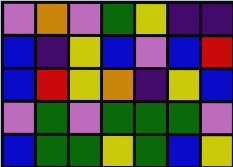[["violet", "orange", "violet", "green", "yellow", "indigo", "indigo"], ["blue", "indigo", "yellow", "blue", "violet", "blue", "red"], ["blue", "red", "yellow", "orange", "indigo", "yellow", "blue"], ["violet", "green", "violet", "green", "green", "green", "violet"], ["blue", "green", "green", "yellow", "green", "blue", "yellow"]]